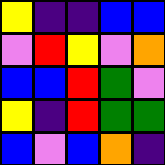[["yellow", "indigo", "indigo", "blue", "blue"], ["violet", "red", "yellow", "violet", "orange"], ["blue", "blue", "red", "green", "violet"], ["yellow", "indigo", "red", "green", "green"], ["blue", "violet", "blue", "orange", "indigo"]]